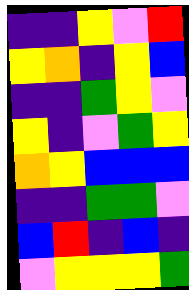[["indigo", "indigo", "yellow", "violet", "red"], ["yellow", "orange", "indigo", "yellow", "blue"], ["indigo", "indigo", "green", "yellow", "violet"], ["yellow", "indigo", "violet", "green", "yellow"], ["orange", "yellow", "blue", "blue", "blue"], ["indigo", "indigo", "green", "green", "violet"], ["blue", "red", "indigo", "blue", "indigo"], ["violet", "yellow", "yellow", "yellow", "green"]]